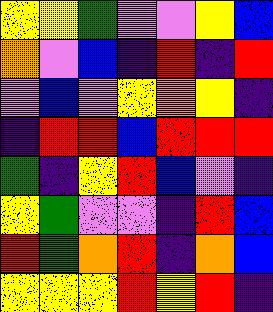[["yellow", "yellow", "green", "violet", "violet", "yellow", "blue"], ["orange", "violet", "blue", "indigo", "red", "indigo", "red"], ["violet", "blue", "violet", "yellow", "orange", "yellow", "indigo"], ["indigo", "red", "red", "blue", "red", "red", "red"], ["green", "indigo", "yellow", "red", "blue", "violet", "indigo"], ["yellow", "green", "violet", "violet", "indigo", "red", "blue"], ["red", "green", "orange", "red", "indigo", "orange", "blue"], ["yellow", "yellow", "yellow", "red", "yellow", "red", "indigo"]]